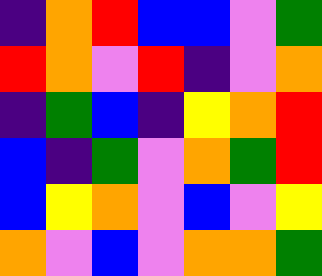[["indigo", "orange", "red", "blue", "blue", "violet", "green"], ["red", "orange", "violet", "red", "indigo", "violet", "orange"], ["indigo", "green", "blue", "indigo", "yellow", "orange", "red"], ["blue", "indigo", "green", "violet", "orange", "green", "red"], ["blue", "yellow", "orange", "violet", "blue", "violet", "yellow"], ["orange", "violet", "blue", "violet", "orange", "orange", "green"]]